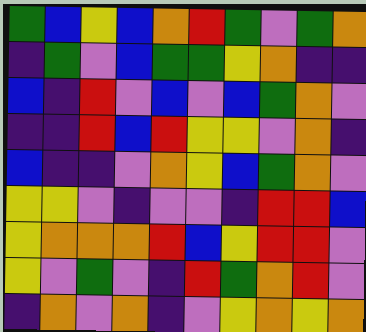[["green", "blue", "yellow", "blue", "orange", "red", "green", "violet", "green", "orange"], ["indigo", "green", "violet", "blue", "green", "green", "yellow", "orange", "indigo", "indigo"], ["blue", "indigo", "red", "violet", "blue", "violet", "blue", "green", "orange", "violet"], ["indigo", "indigo", "red", "blue", "red", "yellow", "yellow", "violet", "orange", "indigo"], ["blue", "indigo", "indigo", "violet", "orange", "yellow", "blue", "green", "orange", "violet"], ["yellow", "yellow", "violet", "indigo", "violet", "violet", "indigo", "red", "red", "blue"], ["yellow", "orange", "orange", "orange", "red", "blue", "yellow", "red", "red", "violet"], ["yellow", "violet", "green", "violet", "indigo", "red", "green", "orange", "red", "violet"], ["indigo", "orange", "violet", "orange", "indigo", "violet", "yellow", "orange", "yellow", "orange"]]